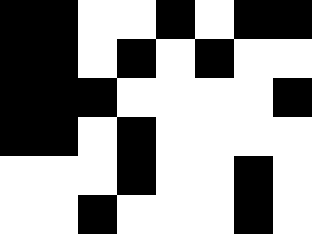[["black", "black", "white", "white", "black", "white", "black", "black"], ["black", "black", "white", "black", "white", "black", "white", "white"], ["black", "black", "black", "white", "white", "white", "white", "black"], ["black", "black", "white", "black", "white", "white", "white", "white"], ["white", "white", "white", "black", "white", "white", "black", "white"], ["white", "white", "black", "white", "white", "white", "black", "white"]]